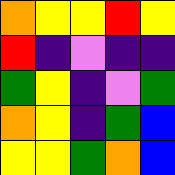[["orange", "yellow", "yellow", "red", "yellow"], ["red", "indigo", "violet", "indigo", "indigo"], ["green", "yellow", "indigo", "violet", "green"], ["orange", "yellow", "indigo", "green", "blue"], ["yellow", "yellow", "green", "orange", "blue"]]